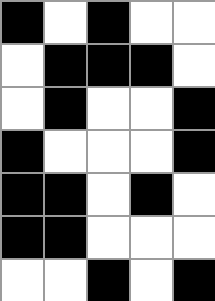[["black", "white", "black", "white", "white"], ["white", "black", "black", "black", "white"], ["white", "black", "white", "white", "black"], ["black", "white", "white", "white", "black"], ["black", "black", "white", "black", "white"], ["black", "black", "white", "white", "white"], ["white", "white", "black", "white", "black"]]